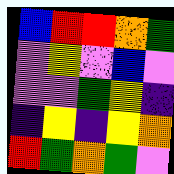[["blue", "red", "red", "orange", "green"], ["violet", "yellow", "violet", "blue", "violet"], ["violet", "violet", "green", "yellow", "indigo"], ["indigo", "yellow", "indigo", "yellow", "orange"], ["red", "green", "orange", "green", "violet"]]